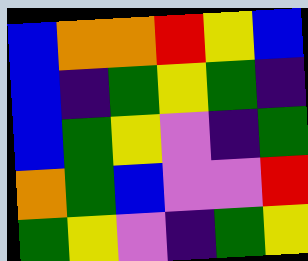[["blue", "orange", "orange", "red", "yellow", "blue"], ["blue", "indigo", "green", "yellow", "green", "indigo"], ["blue", "green", "yellow", "violet", "indigo", "green"], ["orange", "green", "blue", "violet", "violet", "red"], ["green", "yellow", "violet", "indigo", "green", "yellow"]]